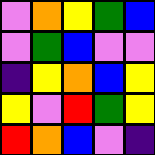[["violet", "orange", "yellow", "green", "blue"], ["violet", "green", "blue", "violet", "violet"], ["indigo", "yellow", "orange", "blue", "yellow"], ["yellow", "violet", "red", "green", "yellow"], ["red", "orange", "blue", "violet", "indigo"]]